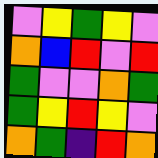[["violet", "yellow", "green", "yellow", "violet"], ["orange", "blue", "red", "violet", "red"], ["green", "violet", "violet", "orange", "green"], ["green", "yellow", "red", "yellow", "violet"], ["orange", "green", "indigo", "red", "orange"]]